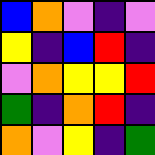[["blue", "orange", "violet", "indigo", "violet"], ["yellow", "indigo", "blue", "red", "indigo"], ["violet", "orange", "yellow", "yellow", "red"], ["green", "indigo", "orange", "red", "indigo"], ["orange", "violet", "yellow", "indigo", "green"]]